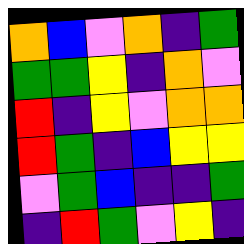[["orange", "blue", "violet", "orange", "indigo", "green"], ["green", "green", "yellow", "indigo", "orange", "violet"], ["red", "indigo", "yellow", "violet", "orange", "orange"], ["red", "green", "indigo", "blue", "yellow", "yellow"], ["violet", "green", "blue", "indigo", "indigo", "green"], ["indigo", "red", "green", "violet", "yellow", "indigo"]]